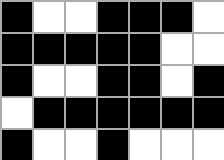[["black", "white", "white", "black", "black", "black", "white"], ["black", "black", "black", "black", "black", "white", "white"], ["black", "white", "white", "black", "black", "white", "black"], ["white", "black", "black", "black", "black", "black", "black"], ["black", "white", "white", "black", "white", "white", "white"]]